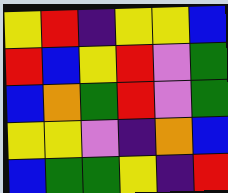[["yellow", "red", "indigo", "yellow", "yellow", "blue"], ["red", "blue", "yellow", "red", "violet", "green"], ["blue", "orange", "green", "red", "violet", "green"], ["yellow", "yellow", "violet", "indigo", "orange", "blue"], ["blue", "green", "green", "yellow", "indigo", "red"]]